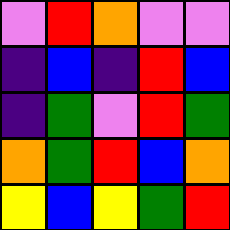[["violet", "red", "orange", "violet", "violet"], ["indigo", "blue", "indigo", "red", "blue"], ["indigo", "green", "violet", "red", "green"], ["orange", "green", "red", "blue", "orange"], ["yellow", "blue", "yellow", "green", "red"]]